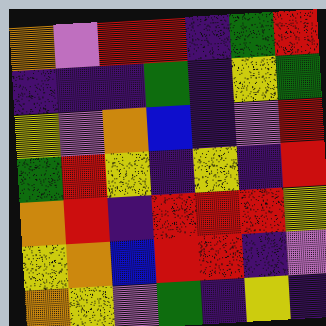[["orange", "violet", "red", "red", "indigo", "green", "red"], ["indigo", "indigo", "indigo", "green", "indigo", "yellow", "green"], ["yellow", "violet", "orange", "blue", "indigo", "violet", "red"], ["green", "red", "yellow", "indigo", "yellow", "indigo", "red"], ["orange", "red", "indigo", "red", "red", "red", "yellow"], ["yellow", "orange", "blue", "red", "red", "indigo", "violet"], ["orange", "yellow", "violet", "green", "indigo", "yellow", "indigo"]]